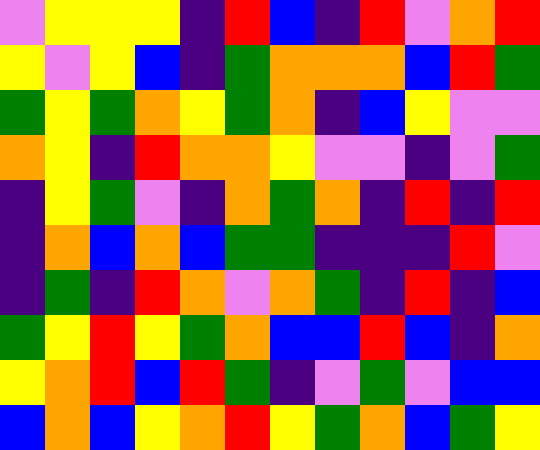[["violet", "yellow", "yellow", "yellow", "indigo", "red", "blue", "indigo", "red", "violet", "orange", "red"], ["yellow", "violet", "yellow", "blue", "indigo", "green", "orange", "orange", "orange", "blue", "red", "green"], ["green", "yellow", "green", "orange", "yellow", "green", "orange", "indigo", "blue", "yellow", "violet", "violet"], ["orange", "yellow", "indigo", "red", "orange", "orange", "yellow", "violet", "violet", "indigo", "violet", "green"], ["indigo", "yellow", "green", "violet", "indigo", "orange", "green", "orange", "indigo", "red", "indigo", "red"], ["indigo", "orange", "blue", "orange", "blue", "green", "green", "indigo", "indigo", "indigo", "red", "violet"], ["indigo", "green", "indigo", "red", "orange", "violet", "orange", "green", "indigo", "red", "indigo", "blue"], ["green", "yellow", "red", "yellow", "green", "orange", "blue", "blue", "red", "blue", "indigo", "orange"], ["yellow", "orange", "red", "blue", "red", "green", "indigo", "violet", "green", "violet", "blue", "blue"], ["blue", "orange", "blue", "yellow", "orange", "red", "yellow", "green", "orange", "blue", "green", "yellow"]]